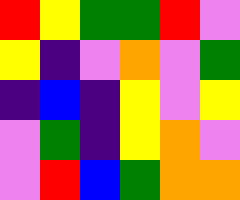[["red", "yellow", "green", "green", "red", "violet"], ["yellow", "indigo", "violet", "orange", "violet", "green"], ["indigo", "blue", "indigo", "yellow", "violet", "yellow"], ["violet", "green", "indigo", "yellow", "orange", "violet"], ["violet", "red", "blue", "green", "orange", "orange"]]